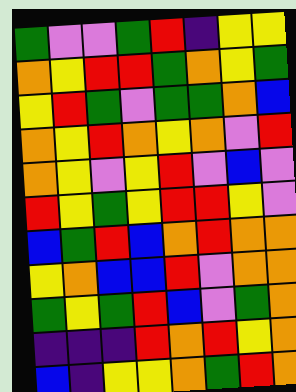[["green", "violet", "violet", "green", "red", "indigo", "yellow", "yellow"], ["orange", "yellow", "red", "red", "green", "orange", "yellow", "green"], ["yellow", "red", "green", "violet", "green", "green", "orange", "blue"], ["orange", "yellow", "red", "orange", "yellow", "orange", "violet", "red"], ["orange", "yellow", "violet", "yellow", "red", "violet", "blue", "violet"], ["red", "yellow", "green", "yellow", "red", "red", "yellow", "violet"], ["blue", "green", "red", "blue", "orange", "red", "orange", "orange"], ["yellow", "orange", "blue", "blue", "red", "violet", "orange", "orange"], ["green", "yellow", "green", "red", "blue", "violet", "green", "orange"], ["indigo", "indigo", "indigo", "red", "orange", "red", "yellow", "orange"], ["blue", "indigo", "yellow", "yellow", "orange", "green", "red", "orange"]]